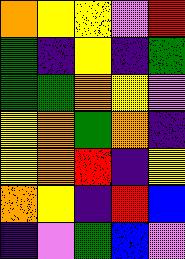[["orange", "yellow", "yellow", "violet", "red"], ["green", "indigo", "yellow", "indigo", "green"], ["green", "green", "orange", "yellow", "violet"], ["yellow", "orange", "green", "orange", "indigo"], ["yellow", "orange", "red", "indigo", "yellow"], ["orange", "yellow", "indigo", "red", "blue"], ["indigo", "violet", "green", "blue", "violet"]]